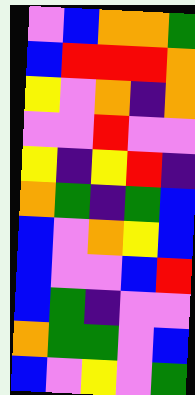[["violet", "blue", "orange", "orange", "green"], ["blue", "red", "red", "red", "orange"], ["yellow", "violet", "orange", "indigo", "orange"], ["violet", "violet", "red", "violet", "violet"], ["yellow", "indigo", "yellow", "red", "indigo"], ["orange", "green", "indigo", "green", "blue"], ["blue", "violet", "orange", "yellow", "blue"], ["blue", "violet", "violet", "blue", "red"], ["blue", "green", "indigo", "violet", "violet"], ["orange", "green", "green", "violet", "blue"], ["blue", "violet", "yellow", "violet", "green"]]